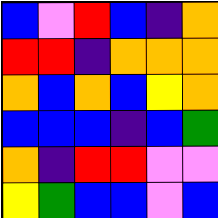[["blue", "violet", "red", "blue", "indigo", "orange"], ["red", "red", "indigo", "orange", "orange", "orange"], ["orange", "blue", "orange", "blue", "yellow", "orange"], ["blue", "blue", "blue", "indigo", "blue", "green"], ["orange", "indigo", "red", "red", "violet", "violet"], ["yellow", "green", "blue", "blue", "violet", "blue"]]